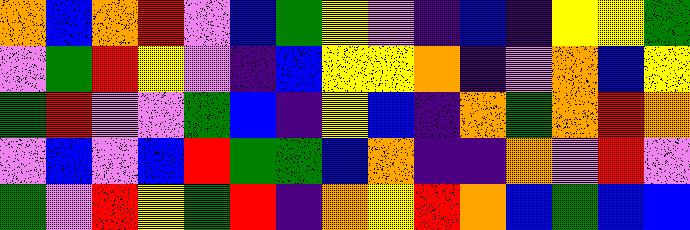[["orange", "blue", "orange", "red", "violet", "blue", "green", "yellow", "violet", "indigo", "blue", "indigo", "yellow", "yellow", "green"], ["violet", "green", "red", "yellow", "violet", "indigo", "blue", "yellow", "yellow", "orange", "indigo", "violet", "orange", "blue", "yellow"], ["green", "red", "violet", "violet", "green", "blue", "indigo", "yellow", "blue", "indigo", "orange", "green", "orange", "red", "orange"], ["violet", "blue", "violet", "blue", "red", "green", "green", "blue", "orange", "indigo", "indigo", "orange", "violet", "red", "violet"], ["green", "violet", "red", "yellow", "green", "red", "indigo", "orange", "yellow", "red", "orange", "blue", "green", "blue", "blue"]]